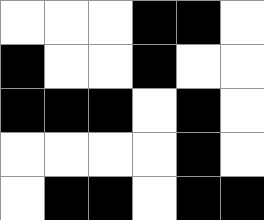[["white", "white", "white", "black", "black", "white"], ["black", "white", "white", "black", "white", "white"], ["black", "black", "black", "white", "black", "white"], ["white", "white", "white", "white", "black", "white"], ["white", "black", "black", "white", "black", "black"]]